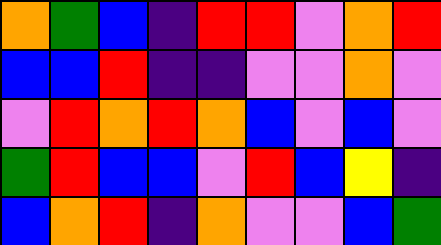[["orange", "green", "blue", "indigo", "red", "red", "violet", "orange", "red"], ["blue", "blue", "red", "indigo", "indigo", "violet", "violet", "orange", "violet"], ["violet", "red", "orange", "red", "orange", "blue", "violet", "blue", "violet"], ["green", "red", "blue", "blue", "violet", "red", "blue", "yellow", "indigo"], ["blue", "orange", "red", "indigo", "orange", "violet", "violet", "blue", "green"]]